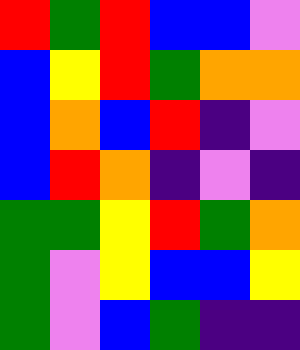[["red", "green", "red", "blue", "blue", "violet"], ["blue", "yellow", "red", "green", "orange", "orange"], ["blue", "orange", "blue", "red", "indigo", "violet"], ["blue", "red", "orange", "indigo", "violet", "indigo"], ["green", "green", "yellow", "red", "green", "orange"], ["green", "violet", "yellow", "blue", "blue", "yellow"], ["green", "violet", "blue", "green", "indigo", "indigo"]]